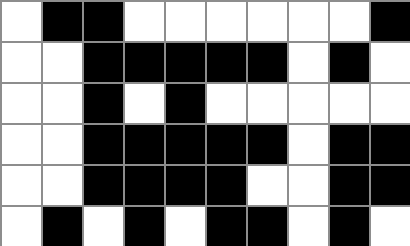[["white", "black", "black", "white", "white", "white", "white", "white", "white", "black"], ["white", "white", "black", "black", "black", "black", "black", "white", "black", "white"], ["white", "white", "black", "white", "black", "white", "white", "white", "white", "white"], ["white", "white", "black", "black", "black", "black", "black", "white", "black", "black"], ["white", "white", "black", "black", "black", "black", "white", "white", "black", "black"], ["white", "black", "white", "black", "white", "black", "black", "white", "black", "white"]]